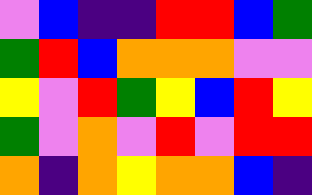[["violet", "blue", "indigo", "indigo", "red", "red", "blue", "green"], ["green", "red", "blue", "orange", "orange", "orange", "violet", "violet"], ["yellow", "violet", "red", "green", "yellow", "blue", "red", "yellow"], ["green", "violet", "orange", "violet", "red", "violet", "red", "red"], ["orange", "indigo", "orange", "yellow", "orange", "orange", "blue", "indigo"]]